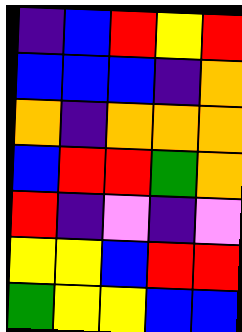[["indigo", "blue", "red", "yellow", "red"], ["blue", "blue", "blue", "indigo", "orange"], ["orange", "indigo", "orange", "orange", "orange"], ["blue", "red", "red", "green", "orange"], ["red", "indigo", "violet", "indigo", "violet"], ["yellow", "yellow", "blue", "red", "red"], ["green", "yellow", "yellow", "blue", "blue"]]